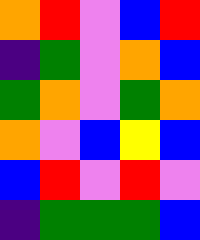[["orange", "red", "violet", "blue", "red"], ["indigo", "green", "violet", "orange", "blue"], ["green", "orange", "violet", "green", "orange"], ["orange", "violet", "blue", "yellow", "blue"], ["blue", "red", "violet", "red", "violet"], ["indigo", "green", "green", "green", "blue"]]